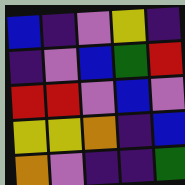[["blue", "indigo", "violet", "yellow", "indigo"], ["indigo", "violet", "blue", "green", "red"], ["red", "red", "violet", "blue", "violet"], ["yellow", "yellow", "orange", "indigo", "blue"], ["orange", "violet", "indigo", "indigo", "green"]]